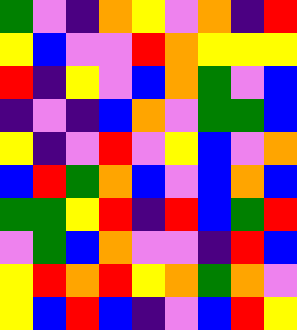[["green", "violet", "indigo", "orange", "yellow", "violet", "orange", "indigo", "red"], ["yellow", "blue", "violet", "violet", "red", "orange", "yellow", "yellow", "yellow"], ["red", "indigo", "yellow", "violet", "blue", "orange", "green", "violet", "blue"], ["indigo", "violet", "indigo", "blue", "orange", "violet", "green", "green", "blue"], ["yellow", "indigo", "violet", "red", "violet", "yellow", "blue", "violet", "orange"], ["blue", "red", "green", "orange", "blue", "violet", "blue", "orange", "blue"], ["green", "green", "yellow", "red", "indigo", "red", "blue", "green", "red"], ["violet", "green", "blue", "orange", "violet", "violet", "indigo", "red", "blue"], ["yellow", "red", "orange", "red", "yellow", "orange", "green", "orange", "violet"], ["yellow", "blue", "red", "blue", "indigo", "violet", "blue", "red", "yellow"]]